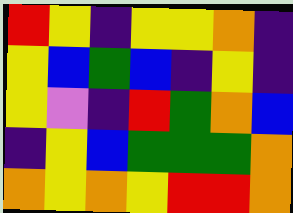[["red", "yellow", "indigo", "yellow", "yellow", "orange", "indigo"], ["yellow", "blue", "green", "blue", "indigo", "yellow", "indigo"], ["yellow", "violet", "indigo", "red", "green", "orange", "blue"], ["indigo", "yellow", "blue", "green", "green", "green", "orange"], ["orange", "yellow", "orange", "yellow", "red", "red", "orange"]]